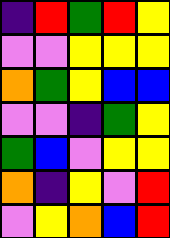[["indigo", "red", "green", "red", "yellow"], ["violet", "violet", "yellow", "yellow", "yellow"], ["orange", "green", "yellow", "blue", "blue"], ["violet", "violet", "indigo", "green", "yellow"], ["green", "blue", "violet", "yellow", "yellow"], ["orange", "indigo", "yellow", "violet", "red"], ["violet", "yellow", "orange", "blue", "red"]]